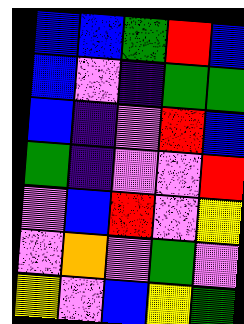[["blue", "blue", "green", "red", "blue"], ["blue", "violet", "indigo", "green", "green"], ["blue", "indigo", "violet", "red", "blue"], ["green", "indigo", "violet", "violet", "red"], ["violet", "blue", "red", "violet", "yellow"], ["violet", "orange", "violet", "green", "violet"], ["yellow", "violet", "blue", "yellow", "green"]]